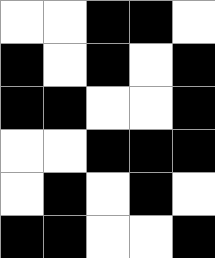[["white", "white", "black", "black", "white"], ["black", "white", "black", "white", "black"], ["black", "black", "white", "white", "black"], ["white", "white", "black", "black", "black"], ["white", "black", "white", "black", "white"], ["black", "black", "white", "white", "black"]]